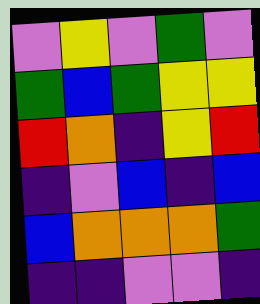[["violet", "yellow", "violet", "green", "violet"], ["green", "blue", "green", "yellow", "yellow"], ["red", "orange", "indigo", "yellow", "red"], ["indigo", "violet", "blue", "indigo", "blue"], ["blue", "orange", "orange", "orange", "green"], ["indigo", "indigo", "violet", "violet", "indigo"]]